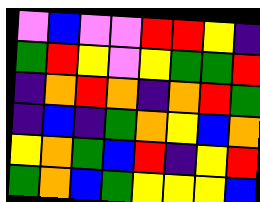[["violet", "blue", "violet", "violet", "red", "red", "yellow", "indigo"], ["green", "red", "yellow", "violet", "yellow", "green", "green", "red"], ["indigo", "orange", "red", "orange", "indigo", "orange", "red", "green"], ["indigo", "blue", "indigo", "green", "orange", "yellow", "blue", "orange"], ["yellow", "orange", "green", "blue", "red", "indigo", "yellow", "red"], ["green", "orange", "blue", "green", "yellow", "yellow", "yellow", "blue"]]